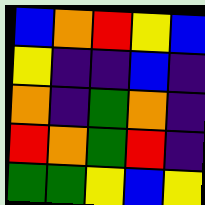[["blue", "orange", "red", "yellow", "blue"], ["yellow", "indigo", "indigo", "blue", "indigo"], ["orange", "indigo", "green", "orange", "indigo"], ["red", "orange", "green", "red", "indigo"], ["green", "green", "yellow", "blue", "yellow"]]